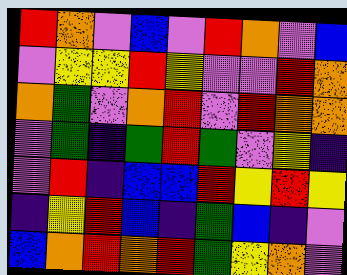[["red", "orange", "violet", "blue", "violet", "red", "orange", "violet", "blue"], ["violet", "yellow", "yellow", "red", "yellow", "violet", "violet", "red", "orange"], ["orange", "green", "violet", "orange", "red", "violet", "red", "orange", "orange"], ["violet", "green", "indigo", "green", "red", "green", "violet", "yellow", "indigo"], ["violet", "red", "indigo", "blue", "blue", "red", "yellow", "red", "yellow"], ["indigo", "yellow", "red", "blue", "indigo", "green", "blue", "indigo", "violet"], ["blue", "orange", "red", "orange", "red", "green", "yellow", "orange", "violet"]]